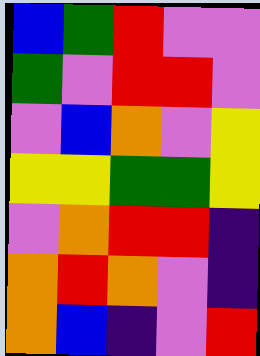[["blue", "green", "red", "violet", "violet"], ["green", "violet", "red", "red", "violet"], ["violet", "blue", "orange", "violet", "yellow"], ["yellow", "yellow", "green", "green", "yellow"], ["violet", "orange", "red", "red", "indigo"], ["orange", "red", "orange", "violet", "indigo"], ["orange", "blue", "indigo", "violet", "red"]]